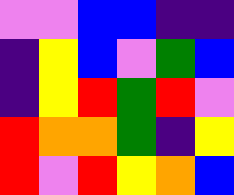[["violet", "violet", "blue", "blue", "indigo", "indigo"], ["indigo", "yellow", "blue", "violet", "green", "blue"], ["indigo", "yellow", "red", "green", "red", "violet"], ["red", "orange", "orange", "green", "indigo", "yellow"], ["red", "violet", "red", "yellow", "orange", "blue"]]